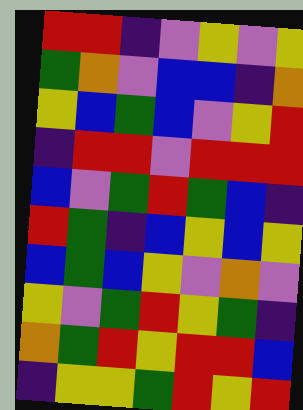[["red", "red", "indigo", "violet", "yellow", "violet", "yellow"], ["green", "orange", "violet", "blue", "blue", "indigo", "orange"], ["yellow", "blue", "green", "blue", "violet", "yellow", "red"], ["indigo", "red", "red", "violet", "red", "red", "red"], ["blue", "violet", "green", "red", "green", "blue", "indigo"], ["red", "green", "indigo", "blue", "yellow", "blue", "yellow"], ["blue", "green", "blue", "yellow", "violet", "orange", "violet"], ["yellow", "violet", "green", "red", "yellow", "green", "indigo"], ["orange", "green", "red", "yellow", "red", "red", "blue"], ["indigo", "yellow", "yellow", "green", "red", "yellow", "red"]]